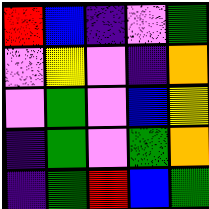[["red", "blue", "indigo", "violet", "green"], ["violet", "yellow", "violet", "indigo", "orange"], ["violet", "green", "violet", "blue", "yellow"], ["indigo", "green", "violet", "green", "orange"], ["indigo", "green", "red", "blue", "green"]]